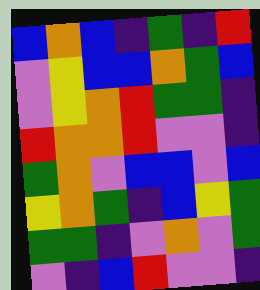[["blue", "orange", "blue", "indigo", "green", "indigo", "red"], ["violet", "yellow", "blue", "blue", "orange", "green", "blue"], ["violet", "yellow", "orange", "red", "green", "green", "indigo"], ["red", "orange", "orange", "red", "violet", "violet", "indigo"], ["green", "orange", "violet", "blue", "blue", "violet", "blue"], ["yellow", "orange", "green", "indigo", "blue", "yellow", "green"], ["green", "green", "indigo", "violet", "orange", "violet", "green"], ["violet", "indigo", "blue", "red", "violet", "violet", "indigo"]]